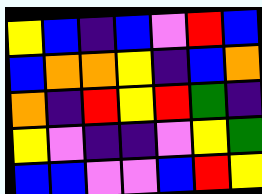[["yellow", "blue", "indigo", "blue", "violet", "red", "blue"], ["blue", "orange", "orange", "yellow", "indigo", "blue", "orange"], ["orange", "indigo", "red", "yellow", "red", "green", "indigo"], ["yellow", "violet", "indigo", "indigo", "violet", "yellow", "green"], ["blue", "blue", "violet", "violet", "blue", "red", "yellow"]]